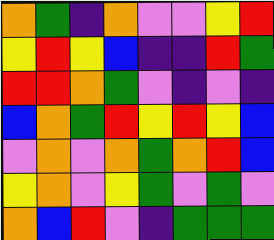[["orange", "green", "indigo", "orange", "violet", "violet", "yellow", "red"], ["yellow", "red", "yellow", "blue", "indigo", "indigo", "red", "green"], ["red", "red", "orange", "green", "violet", "indigo", "violet", "indigo"], ["blue", "orange", "green", "red", "yellow", "red", "yellow", "blue"], ["violet", "orange", "violet", "orange", "green", "orange", "red", "blue"], ["yellow", "orange", "violet", "yellow", "green", "violet", "green", "violet"], ["orange", "blue", "red", "violet", "indigo", "green", "green", "green"]]